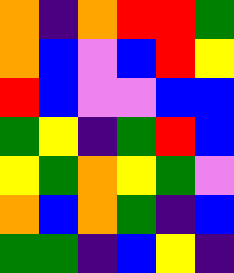[["orange", "indigo", "orange", "red", "red", "green"], ["orange", "blue", "violet", "blue", "red", "yellow"], ["red", "blue", "violet", "violet", "blue", "blue"], ["green", "yellow", "indigo", "green", "red", "blue"], ["yellow", "green", "orange", "yellow", "green", "violet"], ["orange", "blue", "orange", "green", "indigo", "blue"], ["green", "green", "indigo", "blue", "yellow", "indigo"]]